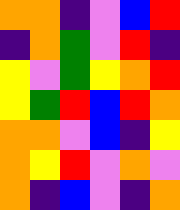[["orange", "orange", "indigo", "violet", "blue", "red"], ["indigo", "orange", "green", "violet", "red", "indigo"], ["yellow", "violet", "green", "yellow", "orange", "red"], ["yellow", "green", "red", "blue", "red", "orange"], ["orange", "orange", "violet", "blue", "indigo", "yellow"], ["orange", "yellow", "red", "violet", "orange", "violet"], ["orange", "indigo", "blue", "violet", "indigo", "orange"]]